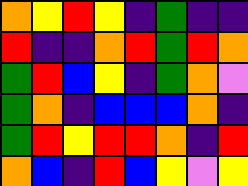[["orange", "yellow", "red", "yellow", "indigo", "green", "indigo", "indigo"], ["red", "indigo", "indigo", "orange", "red", "green", "red", "orange"], ["green", "red", "blue", "yellow", "indigo", "green", "orange", "violet"], ["green", "orange", "indigo", "blue", "blue", "blue", "orange", "indigo"], ["green", "red", "yellow", "red", "red", "orange", "indigo", "red"], ["orange", "blue", "indigo", "red", "blue", "yellow", "violet", "yellow"]]